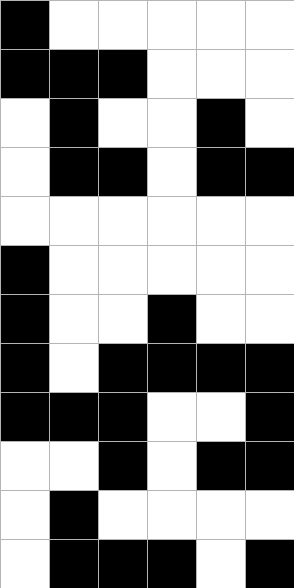[["black", "white", "white", "white", "white", "white"], ["black", "black", "black", "white", "white", "white"], ["white", "black", "white", "white", "black", "white"], ["white", "black", "black", "white", "black", "black"], ["white", "white", "white", "white", "white", "white"], ["black", "white", "white", "white", "white", "white"], ["black", "white", "white", "black", "white", "white"], ["black", "white", "black", "black", "black", "black"], ["black", "black", "black", "white", "white", "black"], ["white", "white", "black", "white", "black", "black"], ["white", "black", "white", "white", "white", "white"], ["white", "black", "black", "black", "white", "black"]]